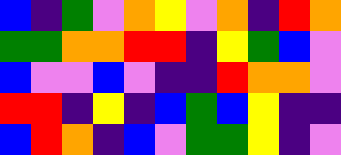[["blue", "indigo", "green", "violet", "orange", "yellow", "violet", "orange", "indigo", "red", "orange"], ["green", "green", "orange", "orange", "red", "red", "indigo", "yellow", "green", "blue", "violet"], ["blue", "violet", "violet", "blue", "violet", "indigo", "indigo", "red", "orange", "orange", "violet"], ["red", "red", "indigo", "yellow", "indigo", "blue", "green", "blue", "yellow", "indigo", "indigo"], ["blue", "red", "orange", "indigo", "blue", "violet", "green", "green", "yellow", "indigo", "violet"]]